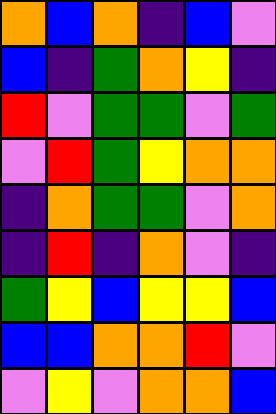[["orange", "blue", "orange", "indigo", "blue", "violet"], ["blue", "indigo", "green", "orange", "yellow", "indigo"], ["red", "violet", "green", "green", "violet", "green"], ["violet", "red", "green", "yellow", "orange", "orange"], ["indigo", "orange", "green", "green", "violet", "orange"], ["indigo", "red", "indigo", "orange", "violet", "indigo"], ["green", "yellow", "blue", "yellow", "yellow", "blue"], ["blue", "blue", "orange", "orange", "red", "violet"], ["violet", "yellow", "violet", "orange", "orange", "blue"]]